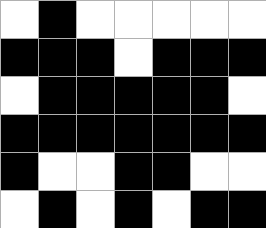[["white", "black", "white", "white", "white", "white", "white"], ["black", "black", "black", "white", "black", "black", "black"], ["white", "black", "black", "black", "black", "black", "white"], ["black", "black", "black", "black", "black", "black", "black"], ["black", "white", "white", "black", "black", "white", "white"], ["white", "black", "white", "black", "white", "black", "black"]]